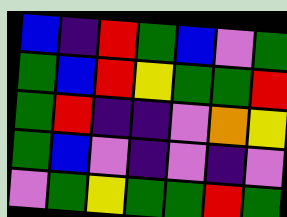[["blue", "indigo", "red", "green", "blue", "violet", "green"], ["green", "blue", "red", "yellow", "green", "green", "red"], ["green", "red", "indigo", "indigo", "violet", "orange", "yellow"], ["green", "blue", "violet", "indigo", "violet", "indigo", "violet"], ["violet", "green", "yellow", "green", "green", "red", "green"]]